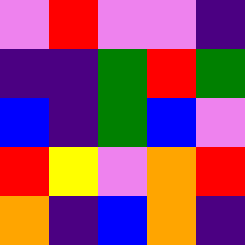[["violet", "red", "violet", "violet", "indigo"], ["indigo", "indigo", "green", "red", "green"], ["blue", "indigo", "green", "blue", "violet"], ["red", "yellow", "violet", "orange", "red"], ["orange", "indigo", "blue", "orange", "indigo"]]